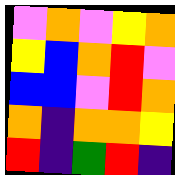[["violet", "orange", "violet", "yellow", "orange"], ["yellow", "blue", "orange", "red", "violet"], ["blue", "blue", "violet", "red", "orange"], ["orange", "indigo", "orange", "orange", "yellow"], ["red", "indigo", "green", "red", "indigo"]]